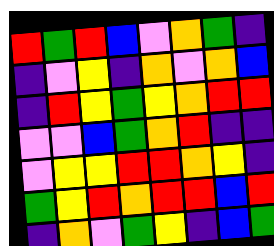[["red", "green", "red", "blue", "violet", "orange", "green", "indigo"], ["indigo", "violet", "yellow", "indigo", "orange", "violet", "orange", "blue"], ["indigo", "red", "yellow", "green", "yellow", "orange", "red", "red"], ["violet", "violet", "blue", "green", "orange", "red", "indigo", "indigo"], ["violet", "yellow", "yellow", "red", "red", "orange", "yellow", "indigo"], ["green", "yellow", "red", "orange", "red", "red", "blue", "red"], ["indigo", "orange", "violet", "green", "yellow", "indigo", "blue", "green"]]